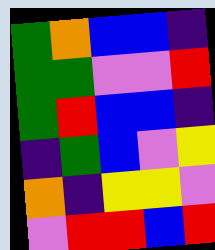[["green", "orange", "blue", "blue", "indigo"], ["green", "green", "violet", "violet", "red"], ["green", "red", "blue", "blue", "indigo"], ["indigo", "green", "blue", "violet", "yellow"], ["orange", "indigo", "yellow", "yellow", "violet"], ["violet", "red", "red", "blue", "red"]]